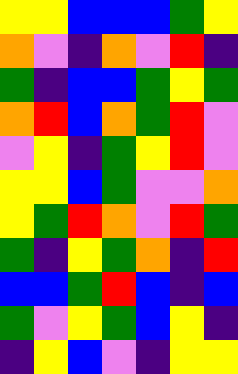[["yellow", "yellow", "blue", "blue", "blue", "green", "yellow"], ["orange", "violet", "indigo", "orange", "violet", "red", "indigo"], ["green", "indigo", "blue", "blue", "green", "yellow", "green"], ["orange", "red", "blue", "orange", "green", "red", "violet"], ["violet", "yellow", "indigo", "green", "yellow", "red", "violet"], ["yellow", "yellow", "blue", "green", "violet", "violet", "orange"], ["yellow", "green", "red", "orange", "violet", "red", "green"], ["green", "indigo", "yellow", "green", "orange", "indigo", "red"], ["blue", "blue", "green", "red", "blue", "indigo", "blue"], ["green", "violet", "yellow", "green", "blue", "yellow", "indigo"], ["indigo", "yellow", "blue", "violet", "indigo", "yellow", "yellow"]]